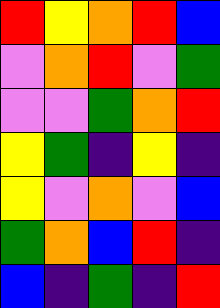[["red", "yellow", "orange", "red", "blue"], ["violet", "orange", "red", "violet", "green"], ["violet", "violet", "green", "orange", "red"], ["yellow", "green", "indigo", "yellow", "indigo"], ["yellow", "violet", "orange", "violet", "blue"], ["green", "orange", "blue", "red", "indigo"], ["blue", "indigo", "green", "indigo", "red"]]